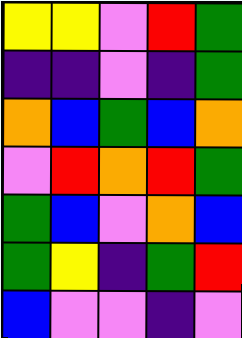[["yellow", "yellow", "violet", "red", "green"], ["indigo", "indigo", "violet", "indigo", "green"], ["orange", "blue", "green", "blue", "orange"], ["violet", "red", "orange", "red", "green"], ["green", "blue", "violet", "orange", "blue"], ["green", "yellow", "indigo", "green", "red"], ["blue", "violet", "violet", "indigo", "violet"]]